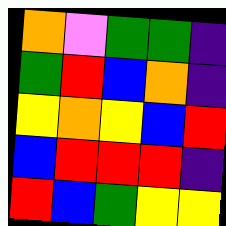[["orange", "violet", "green", "green", "indigo"], ["green", "red", "blue", "orange", "indigo"], ["yellow", "orange", "yellow", "blue", "red"], ["blue", "red", "red", "red", "indigo"], ["red", "blue", "green", "yellow", "yellow"]]